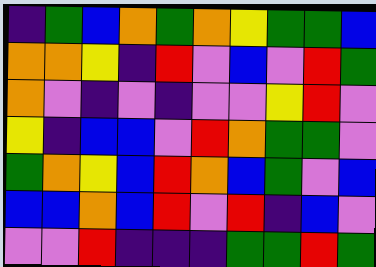[["indigo", "green", "blue", "orange", "green", "orange", "yellow", "green", "green", "blue"], ["orange", "orange", "yellow", "indigo", "red", "violet", "blue", "violet", "red", "green"], ["orange", "violet", "indigo", "violet", "indigo", "violet", "violet", "yellow", "red", "violet"], ["yellow", "indigo", "blue", "blue", "violet", "red", "orange", "green", "green", "violet"], ["green", "orange", "yellow", "blue", "red", "orange", "blue", "green", "violet", "blue"], ["blue", "blue", "orange", "blue", "red", "violet", "red", "indigo", "blue", "violet"], ["violet", "violet", "red", "indigo", "indigo", "indigo", "green", "green", "red", "green"]]